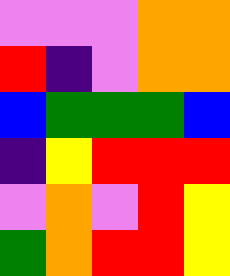[["violet", "violet", "violet", "orange", "orange"], ["red", "indigo", "violet", "orange", "orange"], ["blue", "green", "green", "green", "blue"], ["indigo", "yellow", "red", "red", "red"], ["violet", "orange", "violet", "red", "yellow"], ["green", "orange", "red", "red", "yellow"]]